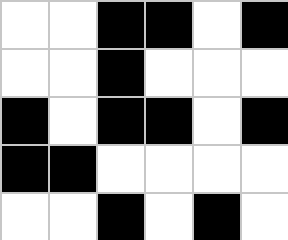[["white", "white", "black", "black", "white", "black"], ["white", "white", "black", "white", "white", "white"], ["black", "white", "black", "black", "white", "black"], ["black", "black", "white", "white", "white", "white"], ["white", "white", "black", "white", "black", "white"]]